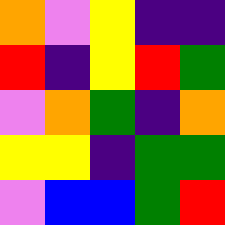[["orange", "violet", "yellow", "indigo", "indigo"], ["red", "indigo", "yellow", "red", "green"], ["violet", "orange", "green", "indigo", "orange"], ["yellow", "yellow", "indigo", "green", "green"], ["violet", "blue", "blue", "green", "red"]]